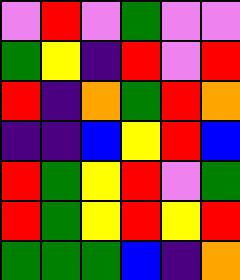[["violet", "red", "violet", "green", "violet", "violet"], ["green", "yellow", "indigo", "red", "violet", "red"], ["red", "indigo", "orange", "green", "red", "orange"], ["indigo", "indigo", "blue", "yellow", "red", "blue"], ["red", "green", "yellow", "red", "violet", "green"], ["red", "green", "yellow", "red", "yellow", "red"], ["green", "green", "green", "blue", "indigo", "orange"]]